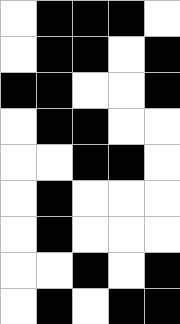[["white", "black", "black", "black", "white"], ["white", "black", "black", "white", "black"], ["black", "black", "white", "white", "black"], ["white", "black", "black", "white", "white"], ["white", "white", "black", "black", "white"], ["white", "black", "white", "white", "white"], ["white", "black", "white", "white", "white"], ["white", "white", "black", "white", "black"], ["white", "black", "white", "black", "black"]]